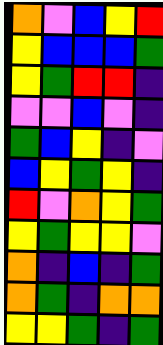[["orange", "violet", "blue", "yellow", "red"], ["yellow", "blue", "blue", "blue", "green"], ["yellow", "green", "red", "red", "indigo"], ["violet", "violet", "blue", "violet", "indigo"], ["green", "blue", "yellow", "indigo", "violet"], ["blue", "yellow", "green", "yellow", "indigo"], ["red", "violet", "orange", "yellow", "green"], ["yellow", "green", "yellow", "yellow", "violet"], ["orange", "indigo", "blue", "indigo", "green"], ["orange", "green", "indigo", "orange", "orange"], ["yellow", "yellow", "green", "indigo", "green"]]